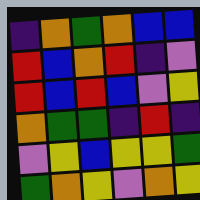[["indigo", "orange", "green", "orange", "blue", "blue"], ["red", "blue", "orange", "red", "indigo", "violet"], ["red", "blue", "red", "blue", "violet", "yellow"], ["orange", "green", "green", "indigo", "red", "indigo"], ["violet", "yellow", "blue", "yellow", "yellow", "green"], ["green", "orange", "yellow", "violet", "orange", "yellow"]]